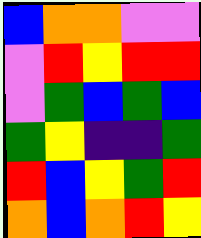[["blue", "orange", "orange", "violet", "violet"], ["violet", "red", "yellow", "red", "red"], ["violet", "green", "blue", "green", "blue"], ["green", "yellow", "indigo", "indigo", "green"], ["red", "blue", "yellow", "green", "red"], ["orange", "blue", "orange", "red", "yellow"]]